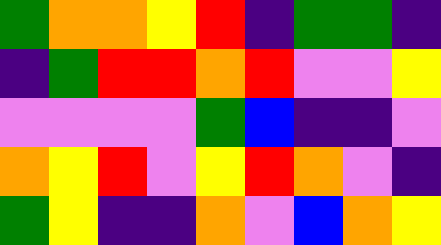[["green", "orange", "orange", "yellow", "red", "indigo", "green", "green", "indigo"], ["indigo", "green", "red", "red", "orange", "red", "violet", "violet", "yellow"], ["violet", "violet", "violet", "violet", "green", "blue", "indigo", "indigo", "violet"], ["orange", "yellow", "red", "violet", "yellow", "red", "orange", "violet", "indigo"], ["green", "yellow", "indigo", "indigo", "orange", "violet", "blue", "orange", "yellow"]]